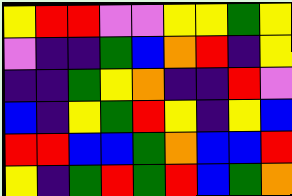[["yellow", "red", "red", "violet", "violet", "yellow", "yellow", "green", "yellow"], ["violet", "indigo", "indigo", "green", "blue", "orange", "red", "indigo", "yellow"], ["indigo", "indigo", "green", "yellow", "orange", "indigo", "indigo", "red", "violet"], ["blue", "indigo", "yellow", "green", "red", "yellow", "indigo", "yellow", "blue"], ["red", "red", "blue", "blue", "green", "orange", "blue", "blue", "red"], ["yellow", "indigo", "green", "red", "green", "red", "blue", "green", "orange"]]